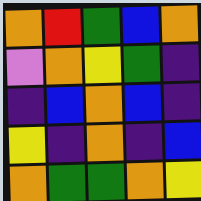[["orange", "red", "green", "blue", "orange"], ["violet", "orange", "yellow", "green", "indigo"], ["indigo", "blue", "orange", "blue", "indigo"], ["yellow", "indigo", "orange", "indigo", "blue"], ["orange", "green", "green", "orange", "yellow"]]